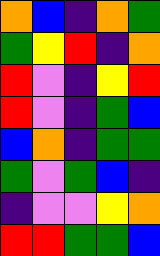[["orange", "blue", "indigo", "orange", "green"], ["green", "yellow", "red", "indigo", "orange"], ["red", "violet", "indigo", "yellow", "red"], ["red", "violet", "indigo", "green", "blue"], ["blue", "orange", "indigo", "green", "green"], ["green", "violet", "green", "blue", "indigo"], ["indigo", "violet", "violet", "yellow", "orange"], ["red", "red", "green", "green", "blue"]]